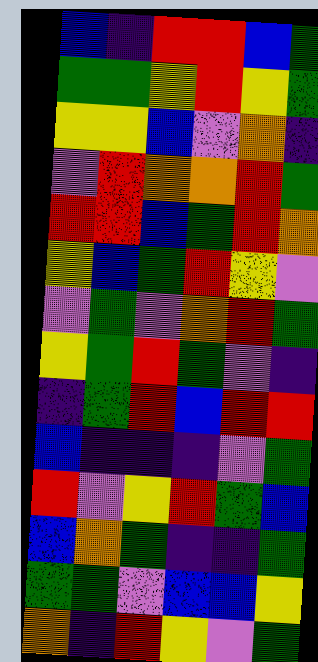[["blue", "indigo", "red", "red", "blue", "green"], ["green", "green", "yellow", "red", "yellow", "green"], ["yellow", "yellow", "blue", "violet", "orange", "indigo"], ["violet", "red", "orange", "orange", "red", "green"], ["red", "red", "blue", "green", "red", "orange"], ["yellow", "blue", "green", "red", "yellow", "violet"], ["violet", "green", "violet", "orange", "red", "green"], ["yellow", "green", "red", "green", "violet", "indigo"], ["indigo", "green", "red", "blue", "red", "red"], ["blue", "indigo", "indigo", "indigo", "violet", "green"], ["red", "violet", "yellow", "red", "green", "blue"], ["blue", "orange", "green", "indigo", "indigo", "green"], ["green", "green", "violet", "blue", "blue", "yellow"], ["orange", "indigo", "red", "yellow", "violet", "green"]]